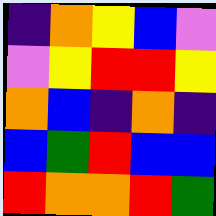[["indigo", "orange", "yellow", "blue", "violet"], ["violet", "yellow", "red", "red", "yellow"], ["orange", "blue", "indigo", "orange", "indigo"], ["blue", "green", "red", "blue", "blue"], ["red", "orange", "orange", "red", "green"]]